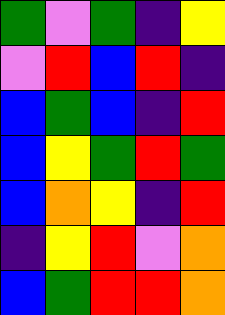[["green", "violet", "green", "indigo", "yellow"], ["violet", "red", "blue", "red", "indigo"], ["blue", "green", "blue", "indigo", "red"], ["blue", "yellow", "green", "red", "green"], ["blue", "orange", "yellow", "indigo", "red"], ["indigo", "yellow", "red", "violet", "orange"], ["blue", "green", "red", "red", "orange"]]